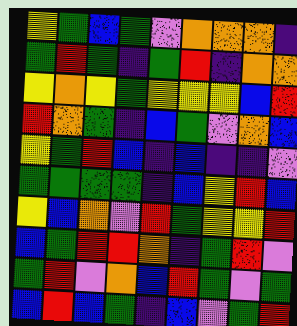[["yellow", "green", "blue", "green", "violet", "orange", "orange", "orange", "indigo"], ["green", "red", "green", "indigo", "green", "red", "indigo", "orange", "orange"], ["yellow", "orange", "yellow", "green", "yellow", "yellow", "yellow", "blue", "red"], ["red", "orange", "green", "indigo", "blue", "green", "violet", "orange", "blue"], ["yellow", "green", "red", "blue", "indigo", "blue", "indigo", "indigo", "violet"], ["green", "green", "green", "green", "indigo", "blue", "yellow", "red", "blue"], ["yellow", "blue", "orange", "violet", "red", "green", "yellow", "yellow", "red"], ["blue", "green", "red", "red", "orange", "indigo", "green", "red", "violet"], ["green", "red", "violet", "orange", "blue", "red", "green", "violet", "green"], ["blue", "red", "blue", "green", "indigo", "blue", "violet", "green", "red"]]